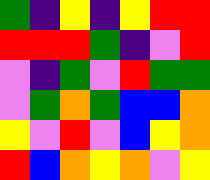[["green", "indigo", "yellow", "indigo", "yellow", "red", "red"], ["red", "red", "red", "green", "indigo", "violet", "red"], ["violet", "indigo", "green", "violet", "red", "green", "green"], ["violet", "green", "orange", "green", "blue", "blue", "orange"], ["yellow", "violet", "red", "violet", "blue", "yellow", "orange"], ["red", "blue", "orange", "yellow", "orange", "violet", "yellow"]]